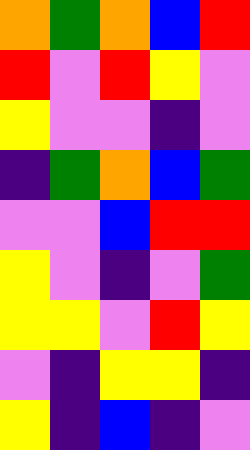[["orange", "green", "orange", "blue", "red"], ["red", "violet", "red", "yellow", "violet"], ["yellow", "violet", "violet", "indigo", "violet"], ["indigo", "green", "orange", "blue", "green"], ["violet", "violet", "blue", "red", "red"], ["yellow", "violet", "indigo", "violet", "green"], ["yellow", "yellow", "violet", "red", "yellow"], ["violet", "indigo", "yellow", "yellow", "indigo"], ["yellow", "indigo", "blue", "indigo", "violet"]]